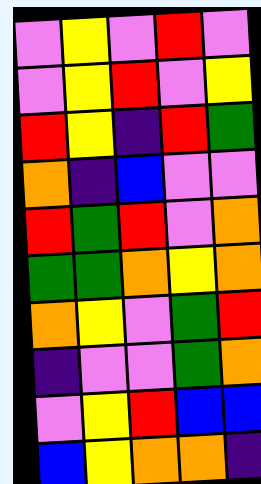[["violet", "yellow", "violet", "red", "violet"], ["violet", "yellow", "red", "violet", "yellow"], ["red", "yellow", "indigo", "red", "green"], ["orange", "indigo", "blue", "violet", "violet"], ["red", "green", "red", "violet", "orange"], ["green", "green", "orange", "yellow", "orange"], ["orange", "yellow", "violet", "green", "red"], ["indigo", "violet", "violet", "green", "orange"], ["violet", "yellow", "red", "blue", "blue"], ["blue", "yellow", "orange", "orange", "indigo"]]